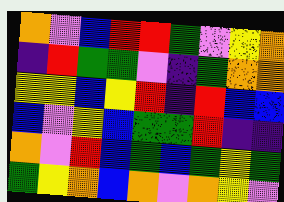[["orange", "violet", "blue", "red", "red", "green", "violet", "yellow", "orange"], ["indigo", "red", "green", "green", "violet", "indigo", "green", "orange", "orange"], ["yellow", "yellow", "blue", "yellow", "red", "indigo", "red", "blue", "blue"], ["blue", "violet", "yellow", "blue", "green", "green", "red", "indigo", "indigo"], ["orange", "violet", "red", "blue", "green", "blue", "green", "yellow", "green"], ["green", "yellow", "orange", "blue", "orange", "violet", "orange", "yellow", "violet"]]